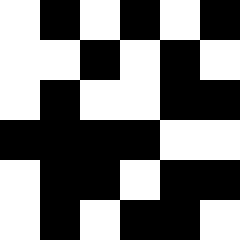[["white", "black", "white", "black", "white", "black"], ["white", "white", "black", "white", "black", "white"], ["white", "black", "white", "white", "black", "black"], ["black", "black", "black", "black", "white", "white"], ["white", "black", "black", "white", "black", "black"], ["white", "black", "white", "black", "black", "white"]]